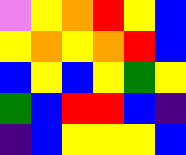[["violet", "yellow", "orange", "red", "yellow", "blue"], ["yellow", "orange", "yellow", "orange", "red", "blue"], ["blue", "yellow", "blue", "yellow", "green", "yellow"], ["green", "blue", "red", "red", "blue", "indigo"], ["indigo", "blue", "yellow", "yellow", "yellow", "blue"]]